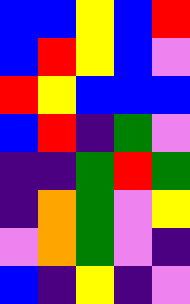[["blue", "blue", "yellow", "blue", "red"], ["blue", "red", "yellow", "blue", "violet"], ["red", "yellow", "blue", "blue", "blue"], ["blue", "red", "indigo", "green", "violet"], ["indigo", "indigo", "green", "red", "green"], ["indigo", "orange", "green", "violet", "yellow"], ["violet", "orange", "green", "violet", "indigo"], ["blue", "indigo", "yellow", "indigo", "violet"]]